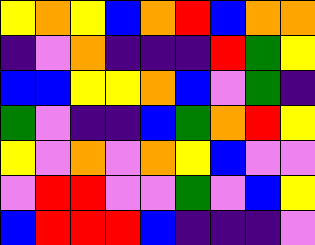[["yellow", "orange", "yellow", "blue", "orange", "red", "blue", "orange", "orange"], ["indigo", "violet", "orange", "indigo", "indigo", "indigo", "red", "green", "yellow"], ["blue", "blue", "yellow", "yellow", "orange", "blue", "violet", "green", "indigo"], ["green", "violet", "indigo", "indigo", "blue", "green", "orange", "red", "yellow"], ["yellow", "violet", "orange", "violet", "orange", "yellow", "blue", "violet", "violet"], ["violet", "red", "red", "violet", "violet", "green", "violet", "blue", "yellow"], ["blue", "red", "red", "red", "blue", "indigo", "indigo", "indigo", "violet"]]